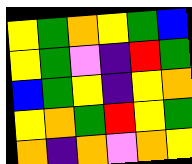[["yellow", "green", "orange", "yellow", "green", "blue"], ["yellow", "green", "violet", "indigo", "red", "green"], ["blue", "green", "yellow", "indigo", "yellow", "orange"], ["yellow", "orange", "green", "red", "yellow", "green"], ["orange", "indigo", "orange", "violet", "orange", "yellow"]]